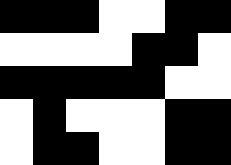[["black", "black", "black", "white", "white", "black", "black"], ["white", "white", "white", "white", "black", "black", "white"], ["black", "black", "black", "black", "black", "white", "white"], ["white", "black", "white", "white", "white", "black", "black"], ["white", "black", "black", "white", "white", "black", "black"]]